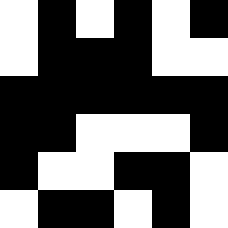[["white", "black", "white", "black", "white", "black"], ["white", "black", "black", "black", "white", "white"], ["black", "black", "black", "black", "black", "black"], ["black", "black", "white", "white", "white", "black"], ["black", "white", "white", "black", "black", "white"], ["white", "black", "black", "white", "black", "white"]]